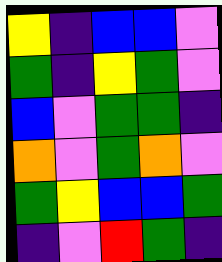[["yellow", "indigo", "blue", "blue", "violet"], ["green", "indigo", "yellow", "green", "violet"], ["blue", "violet", "green", "green", "indigo"], ["orange", "violet", "green", "orange", "violet"], ["green", "yellow", "blue", "blue", "green"], ["indigo", "violet", "red", "green", "indigo"]]